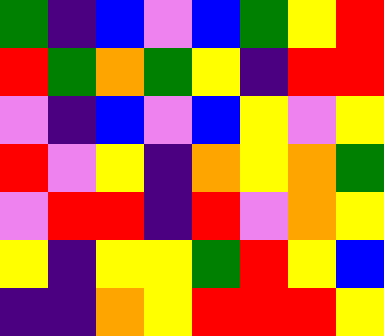[["green", "indigo", "blue", "violet", "blue", "green", "yellow", "red"], ["red", "green", "orange", "green", "yellow", "indigo", "red", "red"], ["violet", "indigo", "blue", "violet", "blue", "yellow", "violet", "yellow"], ["red", "violet", "yellow", "indigo", "orange", "yellow", "orange", "green"], ["violet", "red", "red", "indigo", "red", "violet", "orange", "yellow"], ["yellow", "indigo", "yellow", "yellow", "green", "red", "yellow", "blue"], ["indigo", "indigo", "orange", "yellow", "red", "red", "red", "yellow"]]